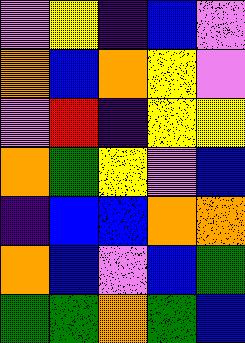[["violet", "yellow", "indigo", "blue", "violet"], ["orange", "blue", "orange", "yellow", "violet"], ["violet", "red", "indigo", "yellow", "yellow"], ["orange", "green", "yellow", "violet", "blue"], ["indigo", "blue", "blue", "orange", "orange"], ["orange", "blue", "violet", "blue", "green"], ["green", "green", "orange", "green", "blue"]]